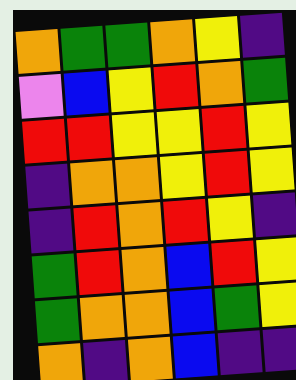[["orange", "green", "green", "orange", "yellow", "indigo"], ["violet", "blue", "yellow", "red", "orange", "green"], ["red", "red", "yellow", "yellow", "red", "yellow"], ["indigo", "orange", "orange", "yellow", "red", "yellow"], ["indigo", "red", "orange", "red", "yellow", "indigo"], ["green", "red", "orange", "blue", "red", "yellow"], ["green", "orange", "orange", "blue", "green", "yellow"], ["orange", "indigo", "orange", "blue", "indigo", "indigo"]]